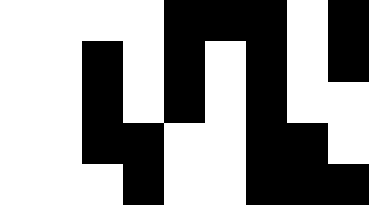[["white", "white", "white", "white", "black", "black", "black", "white", "black"], ["white", "white", "black", "white", "black", "white", "black", "white", "black"], ["white", "white", "black", "white", "black", "white", "black", "white", "white"], ["white", "white", "black", "black", "white", "white", "black", "black", "white"], ["white", "white", "white", "black", "white", "white", "black", "black", "black"]]